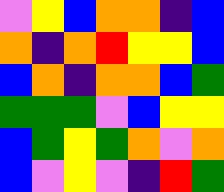[["violet", "yellow", "blue", "orange", "orange", "indigo", "blue"], ["orange", "indigo", "orange", "red", "yellow", "yellow", "blue"], ["blue", "orange", "indigo", "orange", "orange", "blue", "green"], ["green", "green", "green", "violet", "blue", "yellow", "yellow"], ["blue", "green", "yellow", "green", "orange", "violet", "orange"], ["blue", "violet", "yellow", "violet", "indigo", "red", "green"]]